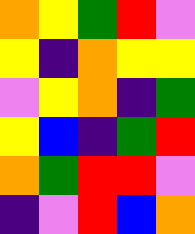[["orange", "yellow", "green", "red", "violet"], ["yellow", "indigo", "orange", "yellow", "yellow"], ["violet", "yellow", "orange", "indigo", "green"], ["yellow", "blue", "indigo", "green", "red"], ["orange", "green", "red", "red", "violet"], ["indigo", "violet", "red", "blue", "orange"]]